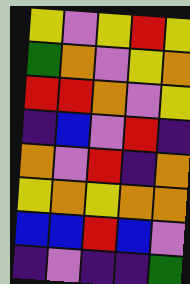[["yellow", "violet", "yellow", "red", "yellow"], ["green", "orange", "violet", "yellow", "orange"], ["red", "red", "orange", "violet", "yellow"], ["indigo", "blue", "violet", "red", "indigo"], ["orange", "violet", "red", "indigo", "orange"], ["yellow", "orange", "yellow", "orange", "orange"], ["blue", "blue", "red", "blue", "violet"], ["indigo", "violet", "indigo", "indigo", "green"]]